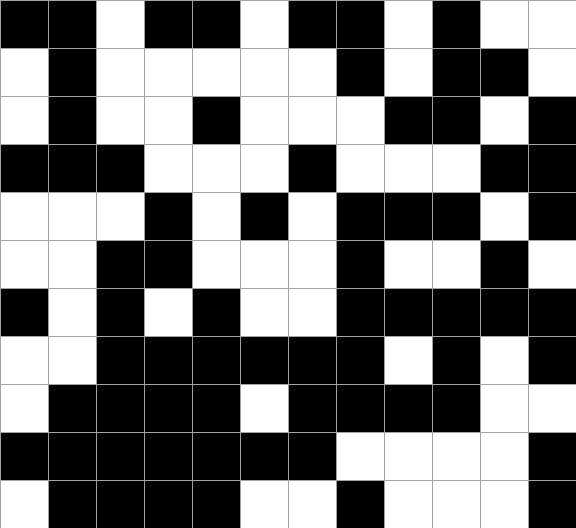[["black", "black", "white", "black", "black", "white", "black", "black", "white", "black", "white", "white"], ["white", "black", "white", "white", "white", "white", "white", "black", "white", "black", "black", "white"], ["white", "black", "white", "white", "black", "white", "white", "white", "black", "black", "white", "black"], ["black", "black", "black", "white", "white", "white", "black", "white", "white", "white", "black", "black"], ["white", "white", "white", "black", "white", "black", "white", "black", "black", "black", "white", "black"], ["white", "white", "black", "black", "white", "white", "white", "black", "white", "white", "black", "white"], ["black", "white", "black", "white", "black", "white", "white", "black", "black", "black", "black", "black"], ["white", "white", "black", "black", "black", "black", "black", "black", "white", "black", "white", "black"], ["white", "black", "black", "black", "black", "white", "black", "black", "black", "black", "white", "white"], ["black", "black", "black", "black", "black", "black", "black", "white", "white", "white", "white", "black"], ["white", "black", "black", "black", "black", "white", "white", "black", "white", "white", "white", "black"]]